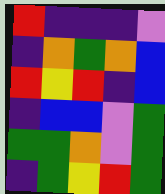[["red", "indigo", "indigo", "indigo", "violet"], ["indigo", "orange", "green", "orange", "blue"], ["red", "yellow", "red", "indigo", "blue"], ["indigo", "blue", "blue", "violet", "green"], ["green", "green", "orange", "violet", "green"], ["indigo", "green", "yellow", "red", "green"]]